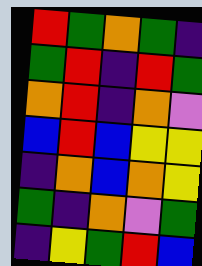[["red", "green", "orange", "green", "indigo"], ["green", "red", "indigo", "red", "green"], ["orange", "red", "indigo", "orange", "violet"], ["blue", "red", "blue", "yellow", "yellow"], ["indigo", "orange", "blue", "orange", "yellow"], ["green", "indigo", "orange", "violet", "green"], ["indigo", "yellow", "green", "red", "blue"]]